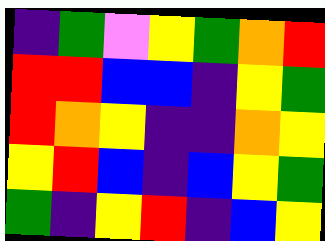[["indigo", "green", "violet", "yellow", "green", "orange", "red"], ["red", "red", "blue", "blue", "indigo", "yellow", "green"], ["red", "orange", "yellow", "indigo", "indigo", "orange", "yellow"], ["yellow", "red", "blue", "indigo", "blue", "yellow", "green"], ["green", "indigo", "yellow", "red", "indigo", "blue", "yellow"]]